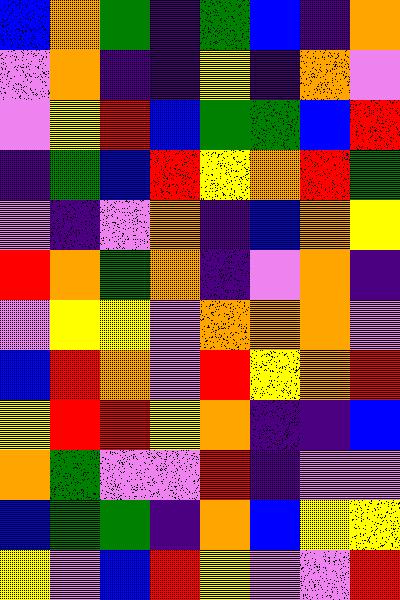[["blue", "orange", "green", "indigo", "green", "blue", "indigo", "orange"], ["violet", "orange", "indigo", "indigo", "yellow", "indigo", "orange", "violet"], ["violet", "yellow", "red", "blue", "green", "green", "blue", "red"], ["indigo", "green", "blue", "red", "yellow", "orange", "red", "green"], ["violet", "indigo", "violet", "orange", "indigo", "blue", "orange", "yellow"], ["red", "orange", "green", "orange", "indigo", "violet", "orange", "indigo"], ["violet", "yellow", "yellow", "violet", "orange", "orange", "orange", "violet"], ["blue", "red", "orange", "violet", "red", "yellow", "orange", "red"], ["yellow", "red", "red", "yellow", "orange", "indigo", "indigo", "blue"], ["orange", "green", "violet", "violet", "red", "indigo", "violet", "violet"], ["blue", "green", "green", "indigo", "orange", "blue", "yellow", "yellow"], ["yellow", "violet", "blue", "red", "yellow", "violet", "violet", "red"]]